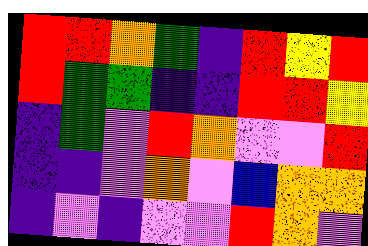[["red", "red", "orange", "green", "indigo", "red", "yellow", "red"], ["red", "green", "green", "indigo", "indigo", "red", "red", "yellow"], ["indigo", "green", "violet", "red", "orange", "violet", "violet", "red"], ["indigo", "indigo", "violet", "orange", "violet", "blue", "orange", "orange"], ["indigo", "violet", "indigo", "violet", "violet", "red", "orange", "violet"]]